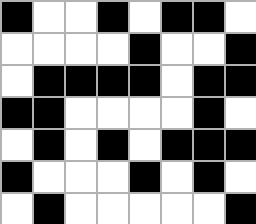[["black", "white", "white", "black", "white", "black", "black", "white"], ["white", "white", "white", "white", "black", "white", "white", "black"], ["white", "black", "black", "black", "black", "white", "black", "black"], ["black", "black", "white", "white", "white", "white", "black", "white"], ["white", "black", "white", "black", "white", "black", "black", "black"], ["black", "white", "white", "white", "black", "white", "black", "white"], ["white", "black", "white", "white", "white", "white", "white", "black"]]